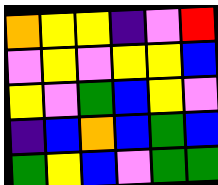[["orange", "yellow", "yellow", "indigo", "violet", "red"], ["violet", "yellow", "violet", "yellow", "yellow", "blue"], ["yellow", "violet", "green", "blue", "yellow", "violet"], ["indigo", "blue", "orange", "blue", "green", "blue"], ["green", "yellow", "blue", "violet", "green", "green"]]